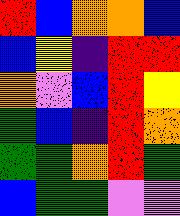[["red", "blue", "orange", "orange", "blue"], ["blue", "yellow", "indigo", "red", "red"], ["orange", "violet", "blue", "red", "yellow"], ["green", "blue", "indigo", "red", "orange"], ["green", "green", "orange", "red", "green"], ["blue", "green", "green", "violet", "violet"]]